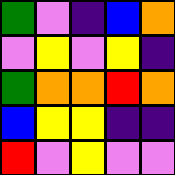[["green", "violet", "indigo", "blue", "orange"], ["violet", "yellow", "violet", "yellow", "indigo"], ["green", "orange", "orange", "red", "orange"], ["blue", "yellow", "yellow", "indigo", "indigo"], ["red", "violet", "yellow", "violet", "violet"]]